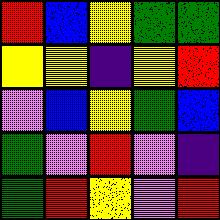[["red", "blue", "yellow", "green", "green"], ["yellow", "yellow", "indigo", "yellow", "red"], ["violet", "blue", "yellow", "green", "blue"], ["green", "violet", "red", "violet", "indigo"], ["green", "red", "yellow", "violet", "red"]]